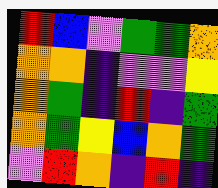[["red", "blue", "violet", "green", "green", "orange"], ["orange", "orange", "indigo", "violet", "violet", "yellow"], ["orange", "green", "indigo", "red", "indigo", "green"], ["orange", "green", "yellow", "blue", "orange", "green"], ["violet", "red", "orange", "indigo", "red", "indigo"]]